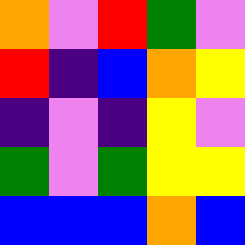[["orange", "violet", "red", "green", "violet"], ["red", "indigo", "blue", "orange", "yellow"], ["indigo", "violet", "indigo", "yellow", "violet"], ["green", "violet", "green", "yellow", "yellow"], ["blue", "blue", "blue", "orange", "blue"]]